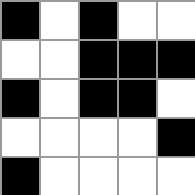[["black", "white", "black", "white", "white"], ["white", "white", "black", "black", "black"], ["black", "white", "black", "black", "white"], ["white", "white", "white", "white", "black"], ["black", "white", "white", "white", "white"]]